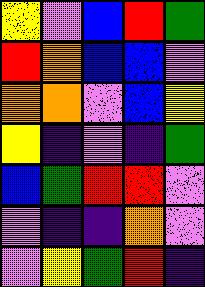[["yellow", "violet", "blue", "red", "green"], ["red", "orange", "blue", "blue", "violet"], ["orange", "orange", "violet", "blue", "yellow"], ["yellow", "indigo", "violet", "indigo", "green"], ["blue", "green", "red", "red", "violet"], ["violet", "indigo", "indigo", "orange", "violet"], ["violet", "yellow", "green", "red", "indigo"]]